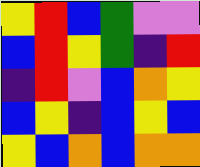[["yellow", "red", "blue", "green", "violet", "violet"], ["blue", "red", "yellow", "green", "indigo", "red"], ["indigo", "red", "violet", "blue", "orange", "yellow"], ["blue", "yellow", "indigo", "blue", "yellow", "blue"], ["yellow", "blue", "orange", "blue", "orange", "orange"]]